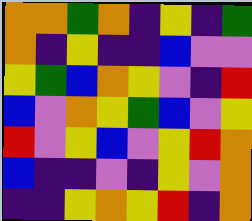[["orange", "orange", "green", "orange", "indigo", "yellow", "indigo", "green"], ["orange", "indigo", "yellow", "indigo", "indigo", "blue", "violet", "violet"], ["yellow", "green", "blue", "orange", "yellow", "violet", "indigo", "red"], ["blue", "violet", "orange", "yellow", "green", "blue", "violet", "yellow"], ["red", "violet", "yellow", "blue", "violet", "yellow", "red", "orange"], ["blue", "indigo", "indigo", "violet", "indigo", "yellow", "violet", "orange"], ["indigo", "indigo", "yellow", "orange", "yellow", "red", "indigo", "orange"]]